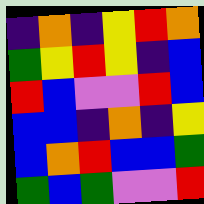[["indigo", "orange", "indigo", "yellow", "red", "orange"], ["green", "yellow", "red", "yellow", "indigo", "blue"], ["red", "blue", "violet", "violet", "red", "blue"], ["blue", "blue", "indigo", "orange", "indigo", "yellow"], ["blue", "orange", "red", "blue", "blue", "green"], ["green", "blue", "green", "violet", "violet", "red"]]